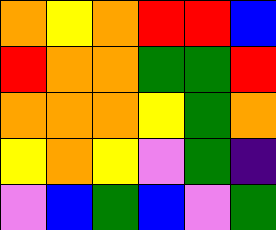[["orange", "yellow", "orange", "red", "red", "blue"], ["red", "orange", "orange", "green", "green", "red"], ["orange", "orange", "orange", "yellow", "green", "orange"], ["yellow", "orange", "yellow", "violet", "green", "indigo"], ["violet", "blue", "green", "blue", "violet", "green"]]